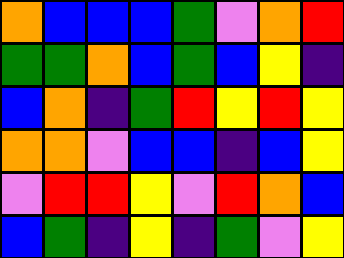[["orange", "blue", "blue", "blue", "green", "violet", "orange", "red"], ["green", "green", "orange", "blue", "green", "blue", "yellow", "indigo"], ["blue", "orange", "indigo", "green", "red", "yellow", "red", "yellow"], ["orange", "orange", "violet", "blue", "blue", "indigo", "blue", "yellow"], ["violet", "red", "red", "yellow", "violet", "red", "orange", "blue"], ["blue", "green", "indigo", "yellow", "indigo", "green", "violet", "yellow"]]